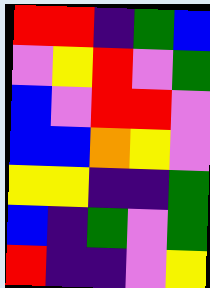[["red", "red", "indigo", "green", "blue"], ["violet", "yellow", "red", "violet", "green"], ["blue", "violet", "red", "red", "violet"], ["blue", "blue", "orange", "yellow", "violet"], ["yellow", "yellow", "indigo", "indigo", "green"], ["blue", "indigo", "green", "violet", "green"], ["red", "indigo", "indigo", "violet", "yellow"]]